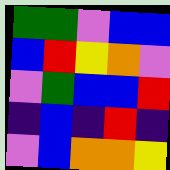[["green", "green", "violet", "blue", "blue"], ["blue", "red", "yellow", "orange", "violet"], ["violet", "green", "blue", "blue", "red"], ["indigo", "blue", "indigo", "red", "indigo"], ["violet", "blue", "orange", "orange", "yellow"]]